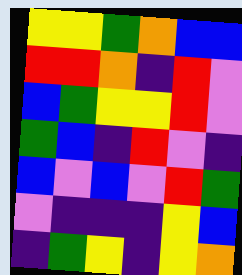[["yellow", "yellow", "green", "orange", "blue", "blue"], ["red", "red", "orange", "indigo", "red", "violet"], ["blue", "green", "yellow", "yellow", "red", "violet"], ["green", "blue", "indigo", "red", "violet", "indigo"], ["blue", "violet", "blue", "violet", "red", "green"], ["violet", "indigo", "indigo", "indigo", "yellow", "blue"], ["indigo", "green", "yellow", "indigo", "yellow", "orange"]]